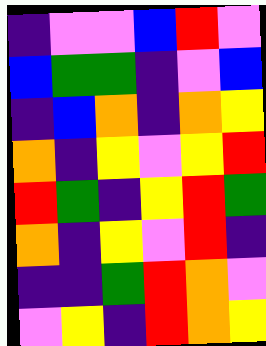[["indigo", "violet", "violet", "blue", "red", "violet"], ["blue", "green", "green", "indigo", "violet", "blue"], ["indigo", "blue", "orange", "indigo", "orange", "yellow"], ["orange", "indigo", "yellow", "violet", "yellow", "red"], ["red", "green", "indigo", "yellow", "red", "green"], ["orange", "indigo", "yellow", "violet", "red", "indigo"], ["indigo", "indigo", "green", "red", "orange", "violet"], ["violet", "yellow", "indigo", "red", "orange", "yellow"]]